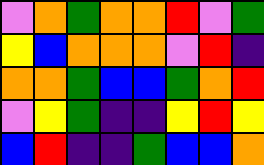[["violet", "orange", "green", "orange", "orange", "red", "violet", "green"], ["yellow", "blue", "orange", "orange", "orange", "violet", "red", "indigo"], ["orange", "orange", "green", "blue", "blue", "green", "orange", "red"], ["violet", "yellow", "green", "indigo", "indigo", "yellow", "red", "yellow"], ["blue", "red", "indigo", "indigo", "green", "blue", "blue", "orange"]]